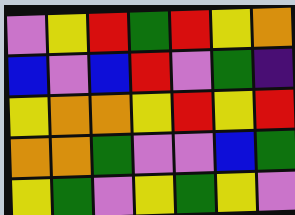[["violet", "yellow", "red", "green", "red", "yellow", "orange"], ["blue", "violet", "blue", "red", "violet", "green", "indigo"], ["yellow", "orange", "orange", "yellow", "red", "yellow", "red"], ["orange", "orange", "green", "violet", "violet", "blue", "green"], ["yellow", "green", "violet", "yellow", "green", "yellow", "violet"]]